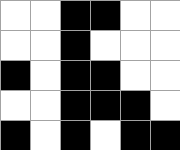[["white", "white", "black", "black", "white", "white"], ["white", "white", "black", "white", "white", "white"], ["black", "white", "black", "black", "white", "white"], ["white", "white", "black", "black", "black", "white"], ["black", "white", "black", "white", "black", "black"]]